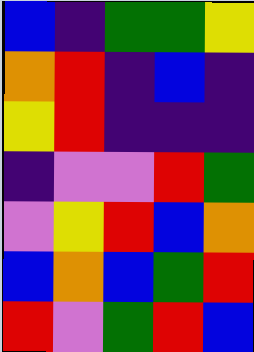[["blue", "indigo", "green", "green", "yellow"], ["orange", "red", "indigo", "blue", "indigo"], ["yellow", "red", "indigo", "indigo", "indigo"], ["indigo", "violet", "violet", "red", "green"], ["violet", "yellow", "red", "blue", "orange"], ["blue", "orange", "blue", "green", "red"], ["red", "violet", "green", "red", "blue"]]